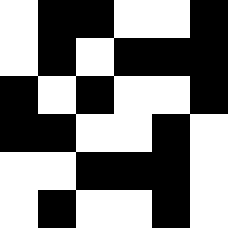[["white", "black", "black", "white", "white", "black"], ["white", "black", "white", "black", "black", "black"], ["black", "white", "black", "white", "white", "black"], ["black", "black", "white", "white", "black", "white"], ["white", "white", "black", "black", "black", "white"], ["white", "black", "white", "white", "black", "white"]]